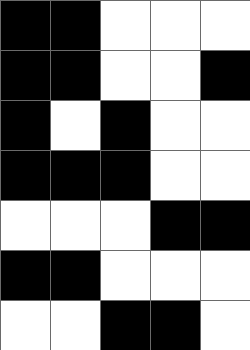[["black", "black", "white", "white", "white"], ["black", "black", "white", "white", "black"], ["black", "white", "black", "white", "white"], ["black", "black", "black", "white", "white"], ["white", "white", "white", "black", "black"], ["black", "black", "white", "white", "white"], ["white", "white", "black", "black", "white"]]